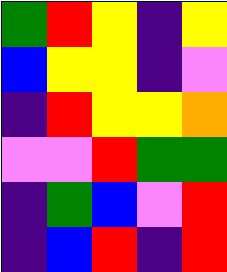[["green", "red", "yellow", "indigo", "yellow"], ["blue", "yellow", "yellow", "indigo", "violet"], ["indigo", "red", "yellow", "yellow", "orange"], ["violet", "violet", "red", "green", "green"], ["indigo", "green", "blue", "violet", "red"], ["indigo", "blue", "red", "indigo", "red"]]